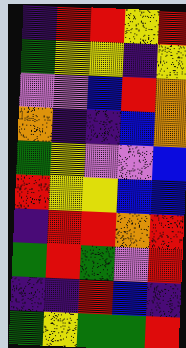[["indigo", "red", "red", "yellow", "red"], ["green", "yellow", "yellow", "indigo", "yellow"], ["violet", "violet", "blue", "red", "orange"], ["orange", "indigo", "indigo", "blue", "orange"], ["green", "yellow", "violet", "violet", "blue"], ["red", "yellow", "yellow", "blue", "blue"], ["indigo", "red", "red", "orange", "red"], ["green", "red", "green", "violet", "red"], ["indigo", "indigo", "red", "blue", "indigo"], ["green", "yellow", "green", "green", "red"]]